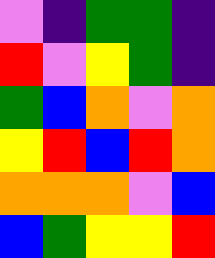[["violet", "indigo", "green", "green", "indigo"], ["red", "violet", "yellow", "green", "indigo"], ["green", "blue", "orange", "violet", "orange"], ["yellow", "red", "blue", "red", "orange"], ["orange", "orange", "orange", "violet", "blue"], ["blue", "green", "yellow", "yellow", "red"]]